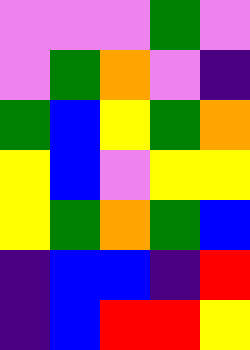[["violet", "violet", "violet", "green", "violet"], ["violet", "green", "orange", "violet", "indigo"], ["green", "blue", "yellow", "green", "orange"], ["yellow", "blue", "violet", "yellow", "yellow"], ["yellow", "green", "orange", "green", "blue"], ["indigo", "blue", "blue", "indigo", "red"], ["indigo", "blue", "red", "red", "yellow"]]